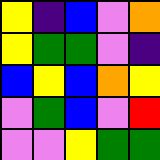[["yellow", "indigo", "blue", "violet", "orange"], ["yellow", "green", "green", "violet", "indigo"], ["blue", "yellow", "blue", "orange", "yellow"], ["violet", "green", "blue", "violet", "red"], ["violet", "violet", "yellow", "green", "green"]]